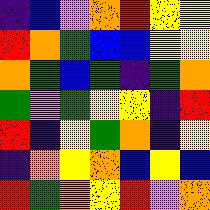[["indigo", "blue", "violet", "orange", "red", "yellow", "yellow"], ["red", "orange", "green", "blue", "blue", "yellow", "yellow"], ["orange", "green", "blue", "green", "indigo", "green", "orange"], ["green", "violet", "green", "yellow", "yellow", "indigo", "red"], ["red", "indigo", "yellow", "green", "orange", "indigo", "yellow"], ["indigo", "orange", "yellow", "orange", "blue", "yellow", "blue"], ["red", "green", "orange", "yellow", "red", "violet", "orange"]]